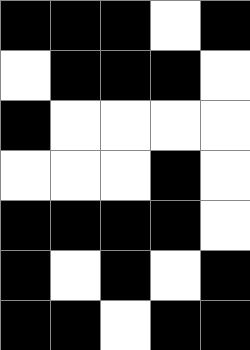[["black", "black", "black", "white", "black"], ["white", "black", "black", "black", "white"], ["black", "white", "white", "white", "white"], ["white", "white", "white", "black", "white"], ["black", "black", "black", "black", "white"], ["black", "white", "black", "white", "black"], ["black", "black", "white", "black", "black"]]